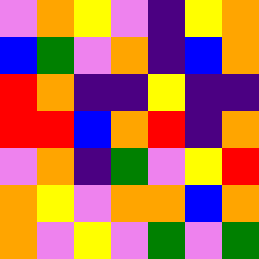[["violet", "orange", "yellow", "violet", "indigo", "yellow", "orange"], ["blue", "green", "violet", "orange", "indigo", "blue", "orange"], ["red", "orange", "indigo", "indigo", "yellow", "indigo", "indigo"], ["red", "red", "blue", "orange", "red", "indigo", "orange"], ["violet", "orange", "indigo", "green", "violet", "yellow", "red"], ["orange", "yellow", "violet", "orange", "orange", "blue", "orange"], ["orange", "violet", "yellow", "violet", "green", "violet", "green"]]